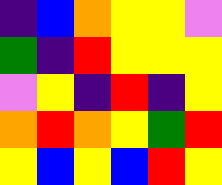[["indigo", "blue", "orange", "yellow", "yellow", "violet"], ["green", "indigo", "red", "yellow", "yellow", "yellow"], ["violet", "yellow", "indigo", "red", "indigo", "yellow"], ["orange", "red", "orange", "yellow", "green", "red"], ["yellow", "blue", "yellow", "blue", "red", "yellow"]]